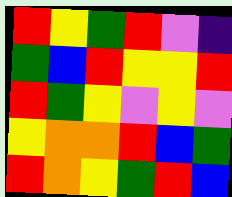[["red", "yellow", "green", "red", "violet", "indigo"], ["green", "blue", "red", "yellow", "yellow", "red"], ["red", "green", "yellow", "violet", "yellow", "violet"], ["yellow", "orange", "orange", "red", "blue", "green"], ["red", "orange", "yellow", "green", "red", "blue"]]